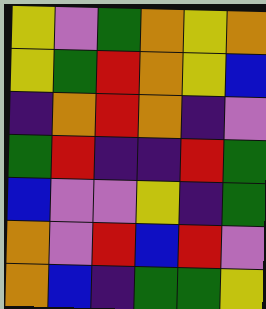[["yellow", "violet", "green", "orange", "yellow", "orange"], ["yellow", "green", "red", "orange", "yellow", "blue"], ["indigo", "orange", "red", "orange", "indigo", "violet"], ["green", "red", "indigo", "indigo", "red", "green"], ["blue", "violet", "violet", "yellow", "indigo", "green"], ["orange", "violet", "red", "blue", "red", "violet"], ["orange", "blue", "indigo", "green", "green", "yellow"]]